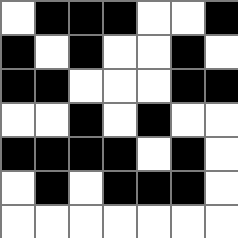[["white", "black", "black", "black", "white", "white", "black"], ["black", "white", "black", "white", "white", "black", "white"], ["black", "black", "white", "white", "white", "black", "black"], ["white", "white", "black", "white", "black", "white", "white"], ["black", "black", "black", "black", "white", "black", "white"], ["white", "black", "white", "black", "black", "black", "white"], ["white", "white", "white", "white", "white", "white", "white"]]